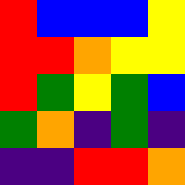[["red", "blue", "blue", "blue", "yellow"], ["red", "red", "orange", "yellow", "yellow"], ["red", "green", "yellow", "green", "blue"], ["green", "orange", "indigo", "green", "indigo"], ["indigo", "indigo", "red", "red", "orange"]]